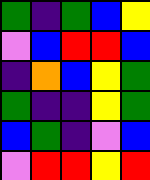[["green", "indigo", "green", "blue", "yellow"], ["violet", "blue", "red", "red", "blue"], ["indigo", "orange", "blue", "yellow", "green"], ["green", "indigo", "indigo", "yellow", "green"], ["blue", "green", "indigo", "violet", "blue"], ["violet", "red", "red", "yellow", "red"]]